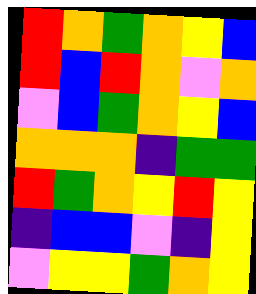[["red", "orange", "green", "orange", "yellow", "blue"], ["red", "blue", "red", "orange", "violet", "orange"], ["violet", "blue", "green", "orange", "yellow", "blue"], ["orange", "orange", "orange", "indigo", "green", "green"], ["red", "green", "orange", "yellow", "red", "yellow"], ["indigo", "blue", "blue", "violet", "indigo", "yellow"], ["violet", "yellow", "yellow", "green", "orange", "yellow"]]